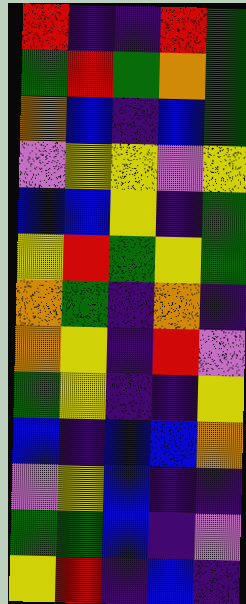[["red", "indigo", "indigo", "red", "green"], ["green", "red", "green", "orange", "green"], ["orange", "blue", "indigo", "blue", "green"], ["violet", "yellow", "yellow", "violet", "yellow"], ["blue", "blue", "yellow", "indigo", "green"], ["yellow", "red", "green", "yellow", "green"], ["orange", "green", "indigo", "orange", "indigo"], ["orange", "yellow", "indigo", "red", "violet"], ["green", "yellow", "indigo", "indigo", "yellow"], ["blue", "indigo", "blue", "blue", "orange"], ["violet", "yellow", "blue", "indigo", "indigo"], ["green", "green", "blue", "indigo", "violet"], ["yellow", "red", "indigo", "blue", "indigo"]]